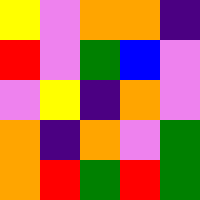[["yellow", "violet", "orange", "orange", "indigo"], ["red", "violet", "green", "blue", "violet"], ["violet", "yellow", "indigo", "orange", "violet"], ["orange", "indigo", "orange", "violet", "green"], ["orange", "red", "green", "red", "green"]]